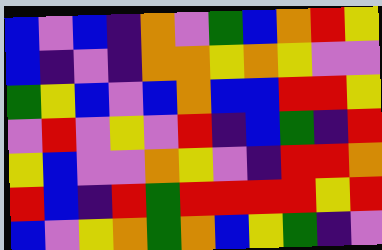[["blue", "violet", "blue", "indigo", "orange", "violet", "green", "blue", "orange", "red", "yellow"], ["blue", "indigo", "violet", "indigo", "orange", "orange", "yellow", "orange", "yellow", "violet", "violet"], ["green", "yellow", "blue", "violet", "blue", "orange", "blue", "blue", "red", "red", "yellow"], ["violet", "red", "violet", "yellow", "violet", "red", "indigo", "blue", "green", "indigo", "red"], ["yellow", "blue", "violet", "violet", "orange", "yellow", "violet", "indigo", "red", "red", "orange"], ["red", "blue", "indigo", "red", "green", "red", "red", "red", "red", "yellow", "red"], ["blue", "violet", "yellow", "orange", "green", "orange", "blue", "yellow", "green", "indigo", "violet"]]